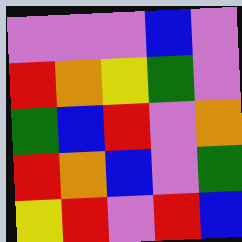[["violet", "violet", "violet", "blue", "violet"], ["red", "orange", "yellow", "green", "violet"], ["green", "blue", "red", "violet", "orange"], ["red", "orange", "blue", "violet", "green"], ["yellow", "red", "violet", "red", "blue"]]